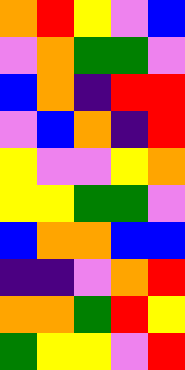[["orange", "red", "yellow", "violet", "blue"], ["violet", "orange", "green", "green", "violet"], ["blue", "orange", "indigo", "red", "red"], ["violet", "blue", "orange", "indigo", "red"], ["yellow", "violet", "violet", "yellow", "orange"], ["yellow", "yellow", "green", "green", "violet"], ["blue", "orange", "orange", "blue", "blue"], ["indigo", "indigo", "violet", "orange", "red"], ["orange", "orange", "green", "red", "yellow"], ["green", "yellow", "yellow", "violet", "red"]]